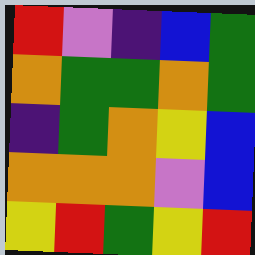[["red", "violet", "indigo", "blue", "green"], ["orange", "green", "green", "orange", "green"], ["indigo", "green", "orange", "yellow", "blue"], ["orange", "orange", "orange", "violet", "blue"], ["yellow", "red", "green", "yellow", "red"]]